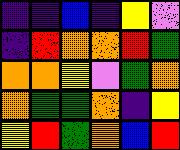[["indigo", "indigo", "blue", "indigo", "yellow", "violet"], ["indigo", "red", "orange", "orange", "red", "green"], ["orange", "orange", "yellow", "violet", "green", "orange"], ["orange", "green", "green", "orange", "indigo", "yellow"], ["yellow", "red", "green", "orange", "blue", "red"]]